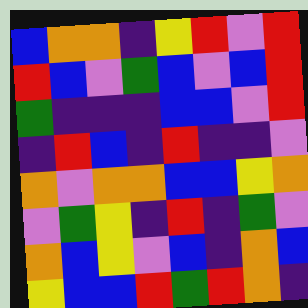[["blue", "orange", "orange", "indigo", "yellow", "red", "violet", "red"], ["red", "blue", "violet", "green", "blue", "violet", "blue", "red"], ["green", "indigo", "indigo", "indigo", "blue", "blue", "violet", "red"], ["indigo", "red", "blue", "indigo", "red", "indigo", "indigo", "violet"], ["orange", "violet", "orange", "orange", "blue", "blue", "yellow", "orange"], ["violet", "green", "yellow", "indigo", "red", "indigo", "green", "violet"], ["orange", "blue", "yellow", "violet", "blue", "indigo", "orange", "blue"], ["yellow", "blue", "blue", "red", "green", "red", "orange", "indigo"]]